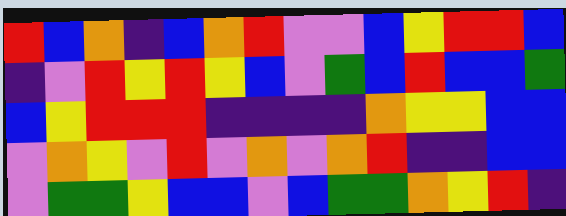[["red", "blue", "orange", "indigo", "blue", "orange", "red", "violet", "violet", "blue", "yellow", "red", "red", "blue"], ["indigo", "violet", "red", "yellow", "red", "yellow", "blue", "violet", "green", "blue", "red", "blue", "blue", "green"], ["blue", "yellow", "red", "red", "red", "indigo", "indigo", "indigo", "indigo", "orange", "yellow", "yellow", "blue", "blue"], ["violet", "orange", "yellow", "violet", "red", "violet", "orange", "violet", "orange", "red", "indigo", "indigo", "blue", "blue"], ["violet", "green", "green", "yellow", "blue", "blue", "violet", "blue", "green", "green", "orange", "yellow", "red", "indigo"]]